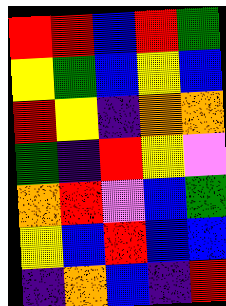[["red", "red", "blue", "red", "green"], ["yellow", "green", "blue", "yellow", "blue"], ["red", "yellow", "indigo", "orange", "orange"], ["green", "indigo", "red", "yellow", "violet"], ["orange", "red", "violet", "blue", "green"], ["yellow", "blue", "red", "blue", "blue"], ["indigo", "orange", "blue", "indigo", "red"]]